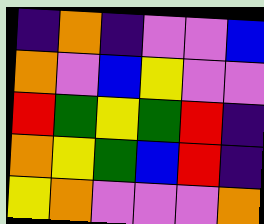[["indigo", "orange", "indigo", "violet", "violet", "blue"], ["orange", "violet", "blue", "yellow", "violet", "violet"], ["red", "green", "yellow", "green", "red", "indigo"], ["orange", "yellow", "green", "blue", "red", "indigo"], ["yellow", "orange", "violet", "violet", "violet", "orange"]]